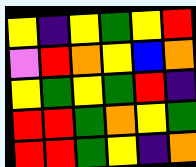[["yellow", "indigo", "yellow", "green", "yellow", "red"], ["violet", "red", "orange", "yellow", "blue", "orange"], ["yellow", "green", "yellow", "green", "red", "indigo"], ["red", "red", "green", "orange", "yellow", "green"], ["red", "red", "green", "yellow", "indigo", "orange"]]